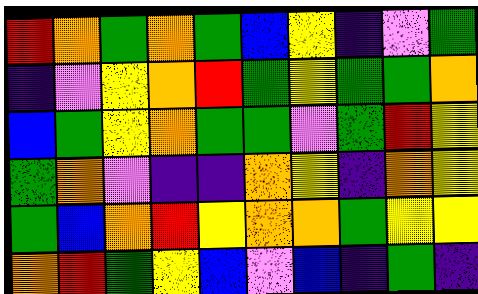[["red", "orange", "green", "orange", "green", "blue", "yellow", "indigo", "violet", "green"], ["indigo", "violet", "yellow", "orange", "red", "green", "yellow", "green", "green", "orange"], ["blue", "green", "yellow", "orange", "green", "green", "violet", "green", "red", "yellow"], ["green", "orange", "violet", "indigo", "indigo", "orange", "yellow", "indigo", "orange", "yellow"], ["green", "blue", "orange", "red", "yellow", "orange", "orange", "green", "yellow", "yellow"], ["orange", "red", "green", "yellow", "blue", "violet", "blue", "indigo", "green", "indigo"]]